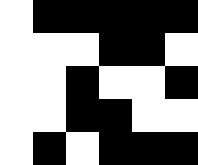[["white", "black", "black", "black", "black", "black"], ["white", "white", "white", "black", "black", "white"], ["white", "white", "black", "white", "white", "black"], ["white", "white", "black", "black", "white", "white"], ["white", "black", "white", "black", "black", "black"]]